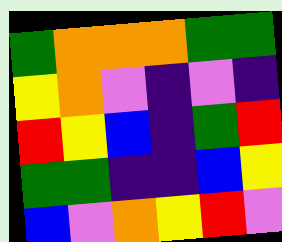[["green", "orange", "orange", "orange", "green", "green"], ["yellow", "orange", "violet", "indigo", "violet", "indigo"], ["red", "yellow", "blue", "indigo", "green", "red"], ["green", "green", "indigo", "indigo", "blue", "yellow"], ["blue", "violet", "orange", "yellow", "red", "violet"]]